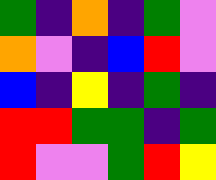[["green", "indigo", "orange", "indigo", "green", "violet"], ["orange", "violet", "indigo", "blue", "red", "violet"], ["blue", "indigo", "yellow", "indigo", "green", "indigo"], ["red", "red", "green", "green", "indigo", "green"], ["red", "violet", "violet", "green", "red", "yellow"]]